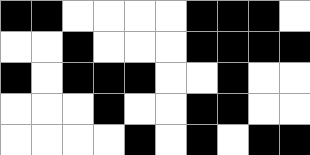[["black", "black", "white", "white", "white", "white", "black", "black", "black", "white"], ["white", "white", "black", "white", "white", "white", "black", "black", "black", "black"], ["black", "white", "black", "black", "black", "white", "white", "black", "white", "white"], ["white", "white", "white", "black", "white", "white", "black", "black", "white", "white"], ["white", "white", "white", "white", "black", "white", "black", "white", "black", "black"]]